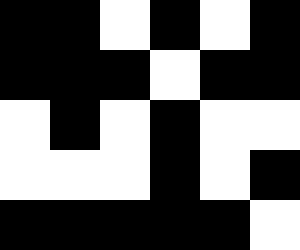[["black", "black", "white", "black", "white", "black"], ["black", "black", "black", "white", "black", "black"], ["white", "black", "white", "black", "white", "white"], ["white", "white", "white", "black", "white", "black"], ["black", "black", "black", "black", "black", "white"]]